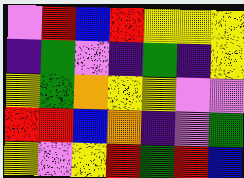[["violet", "red", "blue", "red", "yellow", "yellow", "yellow"], ["indigo", "green", "violet", "indigo", "green", "indigo", "yellow"], ["yellow", "green", "orange", "yellow", "yellow", "violet", "violet"], ["red", "red", "blue", "orange", "indigo", "violet", "green"], ["yellow", "violet", "yellow", "red", "green", "red", "blue"]]